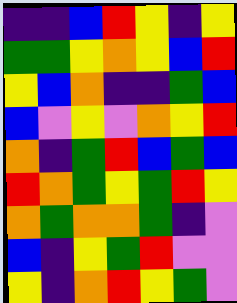[["indigo", "indigo", "blue", "red", "yellow", "indigo", "yellow"], ["green", "green", "yellow", "orange", "yellow", "blue", "red"], ["yellow", "blue", "orange", "indigo", "indigo", "green", "blue"], ["blue", "violet", "yellow", "violet", "orange", "yellow", "red"], ["orange", "indigo", "green", "red", "blue", "green", "blue"], ["red", "orange", "green", "yellow", "green", "red", "yellow"], ["orange", "green", "orange", "orange", "green", "indigo", "violet"], ["blue", "indigo", "yellow", "green", "red", "violet", "violet"], ["yellow", "indigo", "orange", "red", "yellow", "green", "violet"]]